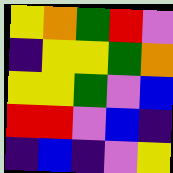[["yellow", "orange", "green", "red", "violet"], ["indigo", "yellow", "yellow", "green", "orange"], ["yellow", "yellow", "green", "violet", "blue"], ["red", "red", "violet", "blue", "indigo"], ["indigo", "blue", "indigo", "violet", "yellow"]]